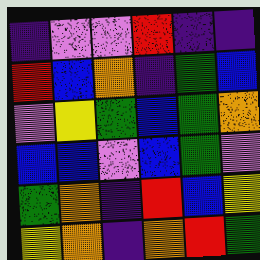[["indigo", "violet", "violet", "red", "indigo", "indigo"], ["red", "blue", "orange", "indigo", "green", "blue"], ["violet", "yellow", "green", "blue", "green", "orange"], ["blue", "blue", "violet", "blue", "green", "violet"], ["green", "orange", "indigo", "red", "blue", "yellow"], ["yellow", "orange", "indigo", "orange", "red", "green"]]